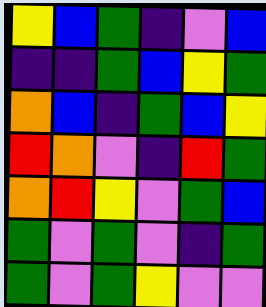[["yellow", "blue", "green", "indigo", "violet", "blue"], ["indigo", "indigo", "green", "blue", "yellow", "green"], ["orange", "blue", "indigo", "green", "blue", "yellow"], ["red", "orange", "violet", "indigo", "red", "green"], ["orange", "red", "yellow", "violet", "green", "blue"], ["green", "violet", "green", "violet", "indigo", "green"], ["green", "violet", "green", "yellow", "violet", "violet"]]